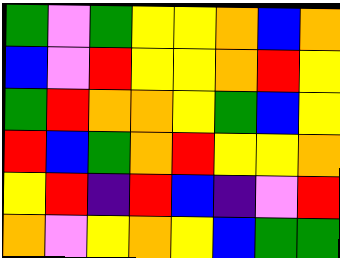[["green", "violet", "green", "yellow", "yellow", "orange", "blue", "orange"], ["blue", "violet", "red", "yellow", "yellow", "orange", "red", "yellow"], ["green", "red", "orange", "orange", "yellow", "green", "blue", "yellow"], ["red", "blue", "green", "orange", "red", "yellow", "yellow", "orange"], ["yellow", "red", "indigo", "red", "blue", "indigo", "violet", "red"], ["orange", "violet", "yellow", "orange", "yellow", "blue", "green", "green"]]